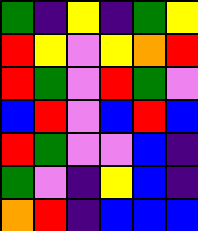[["green", "indigo", "yellow", "indigo", "green", "yellow"], ["red", "yellow", "violet", "yellow", "orange", "red"], ["red", "green", "violet", "red", "green", "violet"], ["blue", "red", "violet", "blue", "red", "blue"], ["red", "green", "violet", "violet", "blue", "indigo"], ["green", "violet", "indigo", "yellow", "blue", "indigo"], ["orange", "red", "indigo", "blue", "blue", "blue"]]